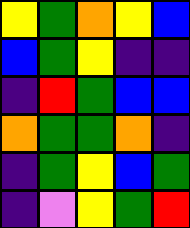[["yellow", "green", "orange", "yellow", "blue"], ["blue", "green", "yellow", "indigo", "indigo"], ["indigo", "red", "green", "blue", "blue"], ["orange", "green", "green", "orange", "indigo"], ["indigo", "green", "yellow", "blue", "green"], ["indigo", "violet", "yellow", "green", "red"]]